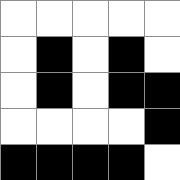[["white", "white", "white", "white", "white"], ["white", "black", "white", "black", "white"], ["white", "black", "white", "black", "black"], ["white", "white", "white", "white", "black"], ["black", "black", "black", "black", "white"]]